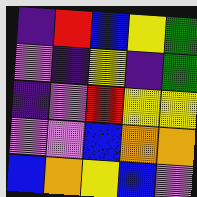[["indigo", "red", "blue", "yellow", "green"], ["violet", "indigo", "yellow", "indigo", "green"], ["indigo", "violet", "red", "yellow", "yellow"], ["violet", "violet", "blue", "orange", "orange"], ["blue", "orange", "yellow", "blue", "violet"]]